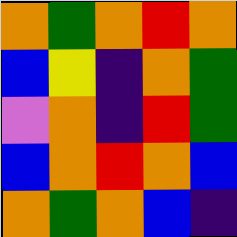[["orange", "green", "orange", "red", "orange"], ["blue", "yellow", "indigo", "orange", "green"], ["violet", "orange", "indigo", "red", "green"], ["blue", "orange", "red", "orange", "blue"], ["orange", "green", "orange", "blue", "indigo"]]